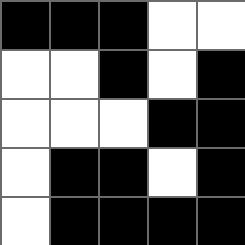[["black", "black", "black", "white", "white"], ["white", "white", "black", "white", "black"], ["white", "white", "white", "black", "black"], ["white", "black", "black", "white", "black"], ["white", "black", "black", "black", "black"]]